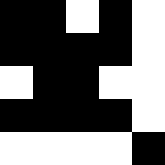[["black", "black", "white", "black", "white"], ["black", "black", "black", "black", "white"], ["white", "black", "black", "white", "white"], ["black", "black", "black", "black", "white"], ["white", "white", "white", "white", "black"]]